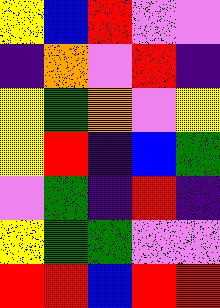[["yellow", "blue", "red", "violet", "violet"], ["indigo", "orange", "violet", "red", "indigo"], ["yellow", "green", "orange", "violet", "yellow"], ["yellow", "red", "indigo", "blue", "green"], ["violet", "green", "indigo", "red", "indigo"], ["yellow", "green", "green", "violet", "violet"], ["red", "red", "blue", "red", "red"]]